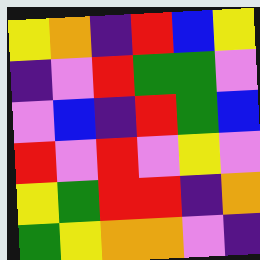[["yellow", "orange", "indigo", "red", "blue", "yellow"], ["indigo", "violet", "red", "green", "green", "violet"], ["violet", "blue", "indigo", "red", "green", "blue"], ["red", "violet", "red", "violet", "yellow", "violet"], ["yellow", "green", "red", "red", "indigo", "orange"], ["green", "yellow", "orange", "orange", "violet", "indigo"]]